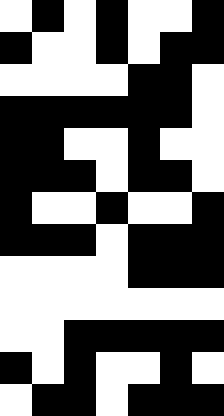[["white", "black", "white", "black", "white", "white", "black"], ["black", "white", "white", "black", "white", "black", "black"], ["white", "white", "white", "white", "black", "black", "white"], ["black", "black", "black", "black", "black", "black", "white"], ["black", "black", "white", "white", "black", "white", "white"], ["black", "black", "black", "white", "black", "black", "white"], ["black", "white", "white", "black", "white", "white", "black"], ["black", "black", "black", "white", "black", "black", "black"], ["white", "white", "white", "white", "black", "black", "black"], ["white", "white", "white", "white", "white", "white", "white"], ["white", "white", "black", "black", "black", "black", "black"], ["black", "white", "black", "white", "white", "black", "white"], ["white", "black", "black", "white", "black", "black", "black"]]